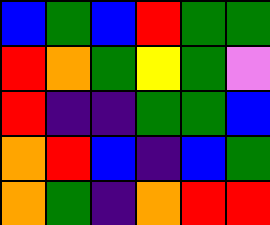[["blue", "green", "blue", "red", "green", "green"], ["red", "orange", "green", "yellow", "green", "violet"], ["red", "indigo", "indigo", "green", "green", "blue"], ["orange", "red", "blue", "indigo", "blue", "green"], ["orange", "green", "indigo", "orange", "red", "red"]]